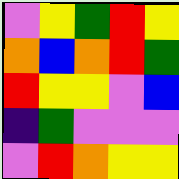[["violet", "yellow", "green", "red", "yellow"], ["orange", "blue", "orange", "red", "green"], ["red", "yellow", "yellow", "violet", "blue"], ["indigo", "green", "violet", "violet", "violet"], ["violet", "red", "orange", "yellow", "yellow"]]